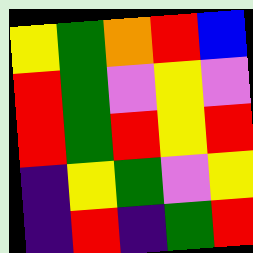[["yellow", "green", "orange", "red", "blue"], ["red", "green", "violet", "yellow", "violet"], ["red", "green", "red", "yellow", "red"], ["indigo", "yellow", "green", "violet", "yellow"], ["indigo", "red", "indigo", "green", "red"]]